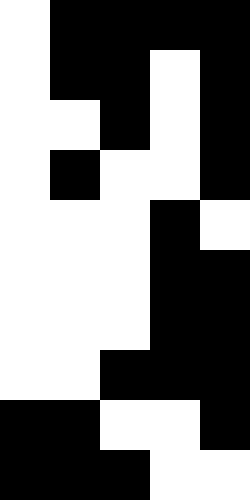[["white", "black", "black", "black", "black"], ["white", "black", "black", "white", "black"], ["white", "white", "black", "white", "black"], ["white", "black", "white", "white", "black"], ["white", "white", "white", "black", "white"], ["white", "white", "white", "black", "black"], ["white", "white", "white", "black", "black"], ["white", "white", "black", "black", "black"], ["black", "black", "white", "white", "black"], ["black", "black", "black", "white", "white"]]